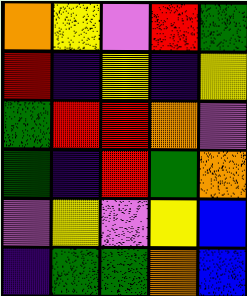[["orange", "yellow", "violet", "red", "green"], ["red", "indigo", "yellow", "indigo", "yellow"], ["green", "red", "red", "orange", "violet"], ["green", "indigo", "red", "green", "orange"], ["violet", "yellow", "violet", "yellow", "blue"], ["indigo", "green", "green", "orange", "blue"]]